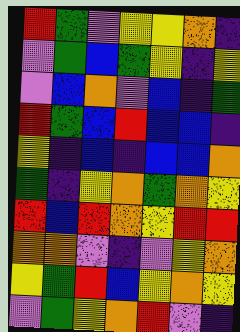[["red", "green", "violet", "yellow", "yellow", "orange", "indigo"], ["violet", "green", "blue", "green", "yellow", "indigo", "yellow"], ["violet", "blue", "orange", "violet", "blue", "indigo", "green"], ["red", "green", "blue", "red", "blue", "blue", "indigo"], ["yellow", "indigo", "blue", "indigo", "blue", "blue", "orange"], ["green", "indigo", "yellow", "orange", "green", "orange", "yellow"], ["red", "blue", "red", "orange", "yellow", "red", "red"], ["orange", "orange", "violet", "indigo", "violet", "yellow", "orange"], ["yellow", "green", "red", "blue", "yellow", "orange", "yellow"], ["violet", "green", "yellow", "orange", "red", "violet", "indigo"]]